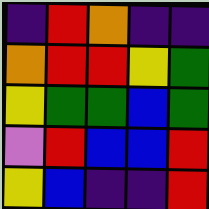[["indigo", "red", "orange", "indigo", "indigo"], ["orange", "red", "red", "yellow", "green"], ["yellow", "green", "green", "blue", "green"], ["violet", "red", "blue", "blue", "red"], ["yellow", "blue", "indigo", "indigo", "red"]]